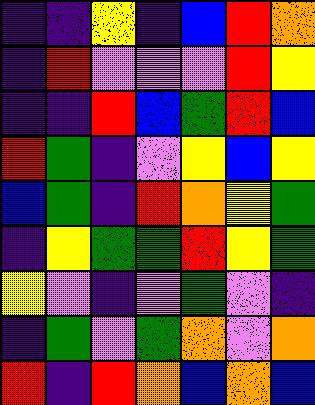[["indigo", "indigo", "yellow", "indigo", "blue", "red", "orange"], ["indigo", "red", "violet", "violet", "violet", "red", "yellow"], ["indigo", "indigo", "red", "blue", "green", "red", "blue"], ["red", "green", "indigo", "violet", "yellow", "blue", "yellow"], ["blue", "green", "indigo", "red", "orange", "yellow", "green"], ["indigo", "yellow", "green", "green", "red", "yellow", "green"], ["yellow", "violet", "indigo", "violet", "green", "violet", "indigo"], ["indigo", "green", "violet", "green", "orange", "violet", "orange"], ["red", "indigo", "red", "orange", "blue", "orange", "blue"]]